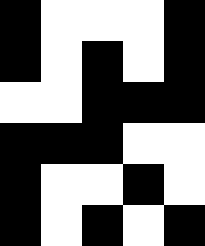[["black", "white", "white", "white", "black"], ["black", "white", "black", "white", "black"], ["white", "white", "black", "black", "black"], ["black", "black", "black", "white", "white"], ["black", "white", "white", "black", "white"], ["black", "white", "black", "white", "black"]]